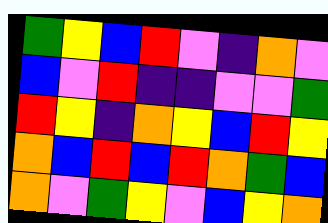[["green", "yellow", "blue", "red", "violet", "indigo", "orange", "violet"], ["blue", "violet", "red", "indigo", "indigo", "violet", "violet", "green"], ["red", "yellow", "indigo", "orange", "yellow", "blue", "red", "yellow"], ["orange", "blue", "red", "blue", "red", "orange", "green", "blue"], ["orange", "violet", "green", "yellow", "violet", "blue", "yellow", "orange"]]